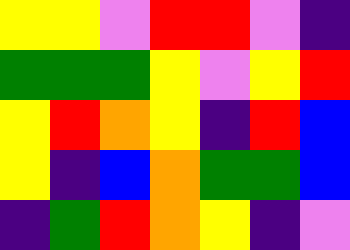[["yellow", "yellow", "violet", "red", "red", "violet", "indigo"], ["green", "green", "green", "yellow", "violet", "yellow", "red"], ["yellow", "red", "orange", "yellow", "indigo", "red", "blue"], ["yellow", "indigo", "blue", "orange", "green", "green", "blue"], ["indigo", "green", "red", "orange", "yellow", "indigo", "violet"]]